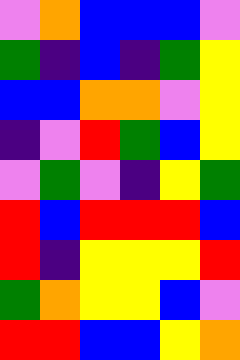[["violet", "orange", "blue", "blue", "blue", "violet"], ["green", "indigo", "blue", "indigo", "green", "yellow"], ["blue", "blue", "orange", "orange", "violet", "yellow"], ["indigo", "violet", "red", "green", "blue", "yellow"], ["violet", "green", "violet", "indigo", "yellow", "green"], ["red", "blue", "red", "red", "red", "blue"], ["red", "indigo", "yellow", "yellow", "yellow", "red"], ["green", "orange", "yellow", "yellow", "blue", "violet"], ["red", "red", "blue", "blue", "yellow", "orange"]]